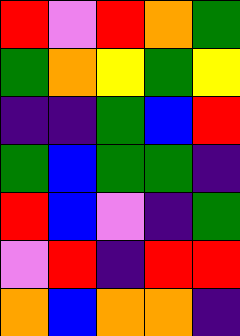[["red", "violet", "red", "orange", "green"], ["green", "orange", "yellow", "green", "yellow"], ["indigo", "indigo", "green", "blue", "red"], ["green", "blue", "green", "green", "indigo"], ["red", "blue", "violet", "indigo", "green"], ["violet", "red", "indigo", "red", "red"], ["orange", "blue", "orange", "orange", "indigo"]]